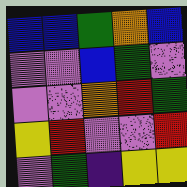[["blue", "blue", "green", "orange", "blue"], ["violet", "violet", "blue", "green", "violet"], ["violet", "violet", "orange", "red", "green"], ["yellow", "red", "violet", "violet", "red"], ["violet", "green", "indigo", "yellow", "yellow"]]